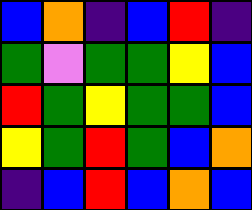[["blue", "orange", "indigo", "blue", "red", "indigo"], ["green", "violet", "green", "green", "yellow", "blue"], ["red", "green", "yellow", "green", "green", "blue"], ["yellow", "green", "red", "green", "blue", "orange"], ["indigo", "blue", "red", "blue", "orange", "blue"]]